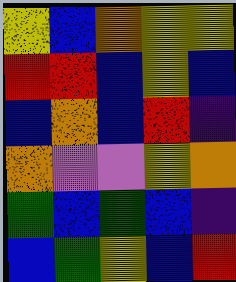[["yellow", "blue", "orange", "yellow", "yellow"], ["red", "red", "blue", "yellow", "blue"], ["blue", "orange", "blue", "red", "indigo"], ["orange", "violet", "violet", "yellow", "orange"], ["green", "blue", "green", "blue", "indigo"], ["blue", "green", "yellow", "blue", "red"]]